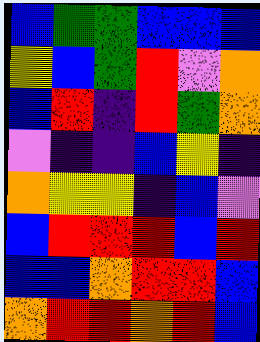[["blue", "green", "green", "blue", "blue", "blue"], ["yellow", "blue", "green", "red", "violet", "orange"], ["blue", "red", "indigo", "red", "green", "orange"], ["violet", "indigo", "indigo", "blue", "yellow", "indigo"], ["orange", "yellow", "yellow", "indigo", "blue", "violet"], ["blue", "red", "red", "red", "blue", "red"], ["blue", "blue", "orange", "red", "red", "blue"], ["orange", "red", "red", "orange", "red", "blue"]]